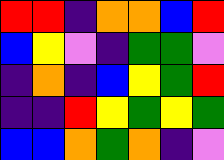[["red", "red", "indigo", "orange", "orange", "blue", "red"], ["blue", "yellow", "violet", "indigo", "green", "green", "violet"], ["indigo", "orange", "indigo", "blue", "yellow", "green", "red"], ["indigo", "indigo", "red", "yellow", "green", "yellow", "green"], ["blue", "blue", "orange", "green", "orange", "indigo", "violet"]]